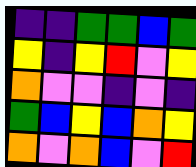[["indigo", "indigo", "green", "green", "blue", "green"], ["yellow", "indigo", "yellow", "red", "violet", "yellow"], ["orange", "violet", "violet", "indigo", "violet", "indigo"], ["green", "blue", "yellow", "blue", "orange", "yellow"], ["orange", "violet", "orange", "blue", "violet", "red"]]